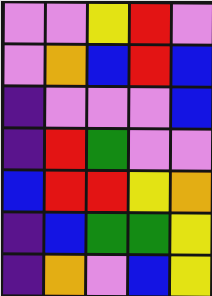[["violet", "violet", "yellow", "red", "violet"], ["violet", "orange", "blue", "red", "blue"], ["indigo", "violet", "violet", "violet", "blue"], ["indigo", "red", "green", "violet", "violet"], ["blue", "red", "red", "yellow", "orange"], ["indigo", "blue", "green", "green", "yellow"], ["indigo", "orange", "violet", "blue", "yellow"]]